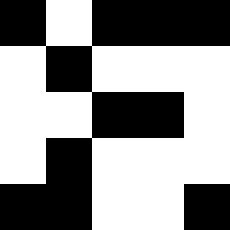[["black", "white", "black", "black", "black"], ["white", "black", "white", "white", "white"], ["white", "white", "black", "black", "white"], ["white", "black", "white", "white", "white"], ["black", "black", "white", "white", "black"]]